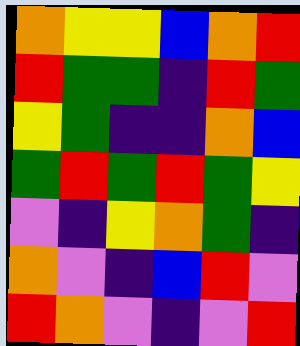[["orange", "yellow", "yellow", "blue", "orange", "red"], ["red", "green", "green", "indigo", "red", "green"], ["yellow", "green", "indigo", "indigo", "orange", "blue"], ["green", "red", "green", "red", "green", "yellow"], ["violet", "indigo", "yellow", "orange", "green", "indigo"], ["orange", "violet", "indigo", "blue", "red", "violet"], ["red", "orange", "violet", "indigo", "violet", "red"]]